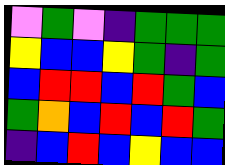[["violet", "green", "violet", "indigo", "green", "green", "green"], ["yellow", "blue", "blue", "yellow", "green", "indigo", "green"], ["blue", "red", "red", "blue", "red", "green", "blue"], ["green", "orange", "blue", "red", "blue", "red", "green"], ["indigo", "blue", "red", "blue", "yellow", "blue", "blue"]]